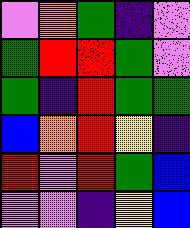[["violet", "orange", "green", "indigo", "violet"], ["green", "red", "red", "green", "violet"], ["green", "indigo", "red", "green", "green"], ["blue", "orange", "red", "yellow", "indigo"], ["red", "violet", "red", "green", "blue"], ["violet", "violet", "indigo", "yellow", "blue"]]